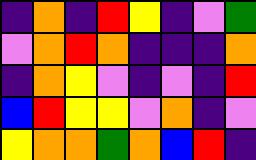[["indigo", "orange", "indigo", "red", "yellow", "indigo", "violet", "green"], ["violet", "orange", "red", "orange", "indigo", "indigo", "indigo", "orange"], ["indigo", "orange", "yellow", "violet", "indigo", "violet", "indigo", "red"], ["blue", "red", "yellow", "yellow", "violet", "orange", "indigo", "violet"], ["yellow", "orange", "orange", "green", "orange", "blue", "red", "indigo"]]